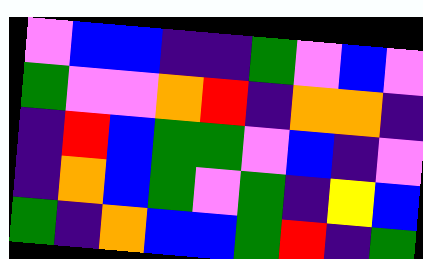[["violet", "blue", "blue", "indigo", "indigo", "green", "violet", "blue", "violet"], ["green", "violet", "violet", "orange", "red", "indigo", "orange", "orange", "indigo"], ["indigo", "red", "blue", "green", "green", "violet", "blue", "indigo", "violet"], ["indigo", "orange", "blue", "green", "violet", "green", "indigo", "yellow", "blue"], ["green", "indigo", "orange", "blue", "blue", "green", "red", "indigo", "green"]]